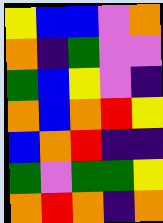[["yellow", "blue", "blue", "violet", "orange"], ["orange", "indigo", "green", "violet", "violet"], ["green", "blue", "yellow", "violet", "indigo"], ["orange", "blue", "orange", "red", "yellow"], ["blue", "orange", "red", "indigo", "indigo"], ["green", "violet", "green", "green", "yellow"], ["orange", "red", "orange", "indigo", "orange"]]